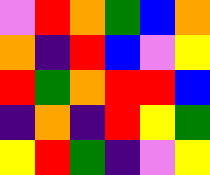[["violet", "red", "orange", "green", "blue", "orange"], ["orange", "indigo", "red", "blue", "violet", "yellow"], ["red", "green", "orange", "red", "red", "blue"], ["indigo", "orange", "indigo", "red", "yellow", "green"], ["yellow", "red", "green", "indigo", "violet", "yellow"]]